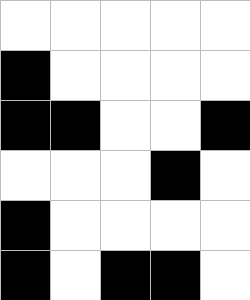[["white", "white", "white", "white", "white"], ["black", "white", "white", "white", "white"], ["black", "black", "white", "white", "black"], ["white", "white", "white", "black", "white"], ["black", "white", "white", "white", "white"], ["black", "white", "black", "black", "white"]]